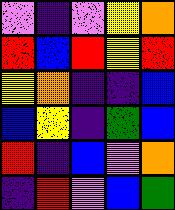[["violet", "indigo", "violet", "yellow", "orange"], ["red", "blue", "red", "yellow", "red"], ["yellow", "orange", "indigo", "indigo", "blue"], ["blue", "yellow", "indigo", "green", "blue"], ["red", "indigo", "blue", "violet", "orange"], ["indigo", "red", "violet", "blue", "green"]]